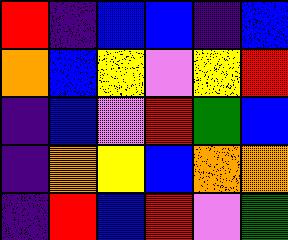[["red", "indigo", "blue", "blue", "indigo", "blue"], ["orange", "blue", "yellow", "violet", "yellow", "red"], ["indigo", "blue", "violet", "red", "green", "blue"], ["indigo", "orange", "yellow", "blue", "orange", "orange"], ["indigo", "red", "blue", "red", "violet", "green"]]